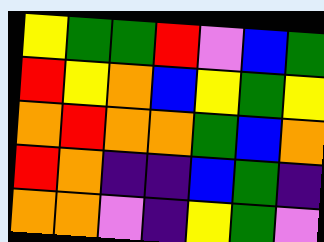[["yellow", "green", "green", "red", "violet", "blue", "green"], ["red", "yellow", "orange", "blue", "yellow", "green", "yellow"], ["orange", "red", "orange", "orange", "green", "blue", "orange"], ["red", "orange", "indigo", "indigo", "blue", "green", "indigo"], ["orange", "orange", "violet", "indigo", "yellow", "green", "violet"]]